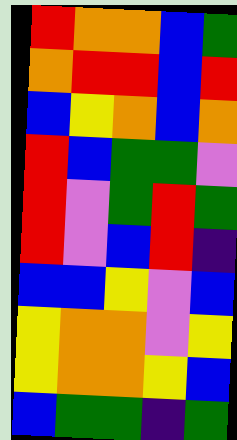[["red", "orange", "orange", "blue", "green"], ["orange", "red", "red", "blue", "red"], ["blue", "yellow", "orange", "blue", "orange"], ["red", "blue", "green", "green", "violet"], ["red", "violet", "green", "red", "green"], ["red", "violet", "blue", "red", "indigo"], ["blue", "blue", "yellow", "violet", "blue"], ["yellow", "orange", "orange", "violet", "yellow"], ["yellow", "orange", "orange", "yellow", "blue"], ["blue", "green", "green", "indigo", "green"]]